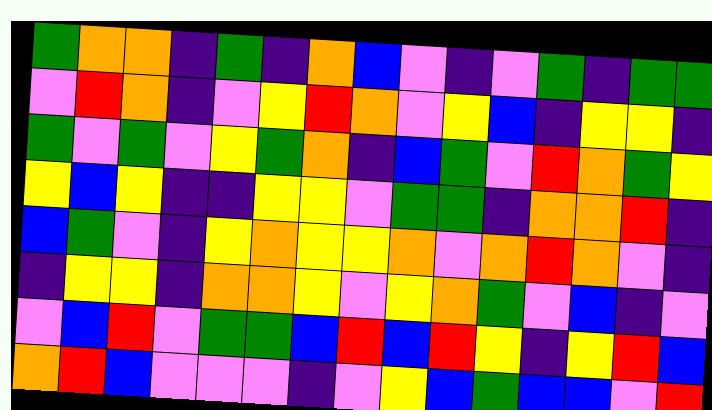[["green", "orange", "orange", "indigo", "green", "indigo", "orange", "blue", "violet", "indigo", "violet", "green", "indigo", "green", "green"], ["violet", "red", "orange", "indigo", "violet", "yellow", "red", "orange", "violet", "yellow", "blue", "indigo", "yellow", "yellow", "indigo"], ["green", "violet", "green", "violet", "yellow", "green", "orange", "indigo", "blue", "green", "violet", "red", "orange", "green", "yellow"], ["yellow", "blue", "yellow", "indigo", "indigo", "yellow", "yellow", "violet", "green", "green", "indigo", "orange", "orange", "red", "indigo"], ["blue", "green", "violet", "indigo", "yellow", "orange", "yellow", "yellow", "orange", "violet", "orange", "red", "orange", "violet", "indigo"], ["indigo", "yellow", "yellow", "indigo", "orange", "orange", "yellow", "violet", "yellow", "orange", "green", "violet", "blue", "indigo", "violet"], ["violet", "blue", "red", "violet", "green", "green", "blue", "red", "blue", "red", "yellow", "indigo", "yellow", "red", "blue"], ["orange", "red", "blue", "violet", "violet", "violet", "indigo", "violet", "yellow", "blue", "green", "blue", "blue", "violet", "red"]]